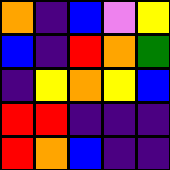[["orange", "indigo", "blue", "violet", "yellow"], ["blue", "indigo", "red", "orange", "green"], ["indigo", "yellow", "orange", "yellow", "blue"], ["red", "red", "indigo", "indigo", "indigo"], ["red", "orange", "blue", "indigo", "indigo"]]